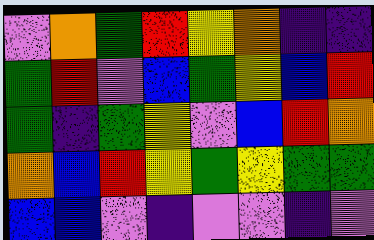[["violet", "orange", "green", "red", "yellow", "orange", "indigo", "indigo"], ["green", "red", "violet", "blue", "green", "yellow", "blue", "red"], ["green", "indigo", "green", "yellow", "violet", "blue", "red", "orange"], ["orange", "blue", "red", "yellow", "green", "yellow", "green", "green"], ["blue", "blue", "violet", "indigo", "violet", "violet", "indigo", "violet"]]